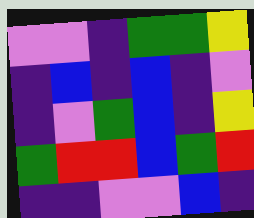[["violet", "violet", "indigo", "green", "green", "yellow"], ["indigo", "blue", "indigo", "blue", "indigo", "violet"], ["indigo", "violet", "green", "blue", "indigo", "yellow"], ["green", "red", "red", "blue", "green", "red"], ["indigo", "indigo", "violet", "violet", "blue", "indigo"]]